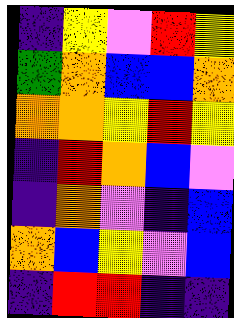[["indigo", "yellow", "violet", "red", "yellow"], ["green", "orange", "blue", "blue", "orange"], ["orange", "orange", "yellow", "red", "yellow"], ["indigo", "red", "orange", "blue", "violet"], ["indigo", "orange", "violet", "indigo", "blue"], ["orange", "blue", "yellow", "violet", "blue"], ["indigo", "red", "red", "indigo", "indigo"]]